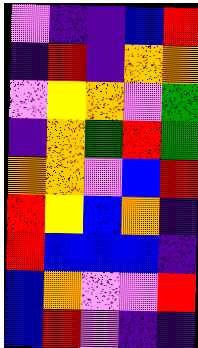[["violet", "indigo", "indigo", "blue", "red"], ["indigo", "red", "indigo", "orange", "orange"], ["violet", "yellow", "orange", "violet", "green"], ["indigo", "orange", "green", "red", "green"], ["orange", "orange", "violet", "blue", "red"], ["red", "yellow", "blue", "orange", "indigo"], ["red", "blue", "blue", "blue", "indigo"], ["blue", "orange", "violet", "violet", "red"], ["blue", "red", "violet", "indigo", "indigo"]]